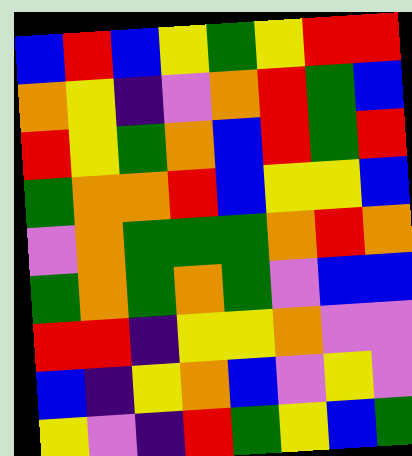[["blue", "red", "blue", "yellow", "green", "yellow", "red", "red"], ["orange", "yellow", "indigo", "violet", "orange", "red", "green", "blue"], ["red", "yellow", "green", "orange", "blue", "red", "green", "red"], ["green", "orange", "orange", "red", "blue", "yellow", "yellow", "blue"], ["violet", "orange", "green", "green", "green", "orange", "red", "orange"], ["green", "orange", "green", "orange", "green", "violet", "blue", "blue"], ["red", "red", "indigo", "yellow", "yellow", "orange", "violet", "violet"], ["blue", "indigo", "yellow", "orange", "blue", "violet", "yellow", "violet"], ["yellow", "violet", "indigo", "red", "green", "yellow", "blue", "green"]]